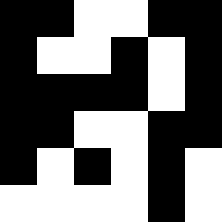[["black", "black", "white", "white", "black", "black"], ["black", "white", "white", "black", "white", "black"], ["black", "black", "black", "black", "white", "black"], ["black", "black", "white", "white", "black", "black"], ["black", "white", "black", "white", "black", "white"], ["white", "white", "white", "white", "black", "white"]]